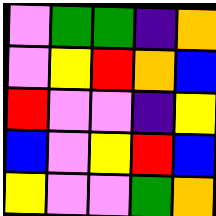[["violet", "green", "green", "indigo", "orange"], ["violet", "yellow", "red", "orange", "blue"], ["red", "violet", "violet", "indigo", "yellow"], ["blue", "violet", "yellow", "red", "blue"], ["yellow", "violet", "violet", "green", "orange"]]